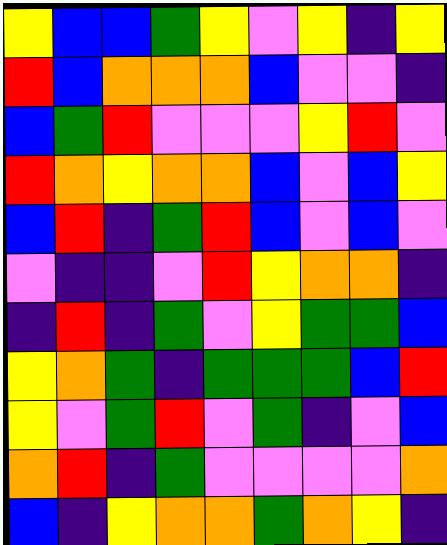[["yellow", "blue", "blue", "green", "yellow", "violet", "yellow", "indigo", "yellow"], ["red", "blue", "orange", "orange", "orange", "blue", "violet", "violet", "indigo"], ["blue", "green", "red", "violet", "violet", "violet", "yellow", "red", "violet"], ["red", "orange", "yellow", "orange", "orange", "blue", "violet", "blue", "yellow"], ["blue", "red", "indigo", "green", "red", "blue", "violet", "blue", "violet"], ["violet", "indigo", "indigo", "violet", "red", "yellow", "orange", "orange", "indigo"], ["indigo", "red", "indigo", "green", "violet", "yellow", "green", "green", "blue"], ["yellow", "orange", "green", "indigo", "green", "green", "green", "blue", "red"], ["yellow", "violet", "green", "red", "violet", "green", "indigo", "violet", "blue"], ["orange", "red", "indigo", "green", "violet", "violet", "violet", "violet", "orange"], ["blue", "indigo", "yellow", "orange", "orange", "green", "orange", "yellow", "indigo"]]